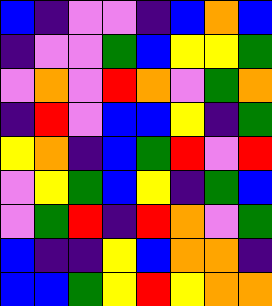[["blue", "indigo", "violet", "violet", "indigo", "blue", "orange", "blue"], ["indigo", "violet", "violet", "green", "blue", "yellow", "yellow", "green"], ["violet", "orange", "violet", "red", "orange", "violet", "green", "orange"], ["indigo", "red", "violet", "blue", "blue", "yellow", "indigo", "green"], ["yellow", "orange", "indigo", "blue", "green", "red", "violet", "red"], ["violet", "yellow", "green", "blue", "yellow", "indigo", "green", "blue"], ["violet", "green", "red", "indigo", "red", "orange", "violet", "green"], ["blue", "indigo", "indigo", "yellow", "blue", "orange", "orange", "indigo"], ["blue", "blue", "green", "yellow", "red", "yellow", "orange", "orange"]]